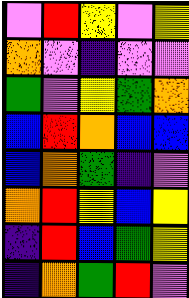[["violet", "red", "yellow", "violet", "yellow"], ["orange", "violet", "indigo", "violet", "violet"], ["green", "violet", "yellow", "green", "orange"], ["blue", "red", "orange", "blue", "blue"], ["blue", "orange", "green", "indigo", "violet"], ["orange", "red", "yellow", "blue", "yellow"], ["indigo", "red", "blue", "green", "yellow"], ["indigo", "orange", "green", "red", "violet"]]